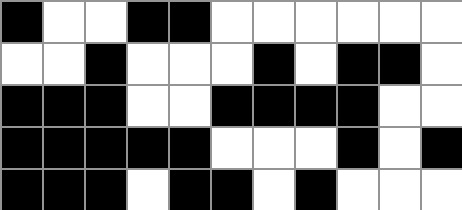[["black", "white", "white", "black", "black", "white", "white", "white", "white", "white", "white"], ["white", "white", "black", "white", "white", "white", "black", "white", "black", "black", "white"], ["black", "black", "black", "white", "white", "black", "black", "black", "black", "white", "white"], ["black", "black", "black", "black", "black", "white", "white", "white", "black", "white", "black"], ["black", "black", "black", "white", "black", "black", "white", "black", "white", "white", "white"]]